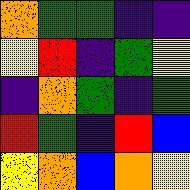[["orange", "green", "green", "indigo", "indigo"], ["yellow", "red", "indigo", "green", "yellow"], ["indigo", "orange", "green", "indigo", "green"], ["red", "green", "indigo", "red", "blue"], ["yellow", "orange", "blue", "orange", "yellow"]]